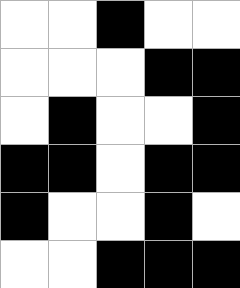[["white", "white", "black", "white", "white"], ["white", "white", "white", "black", "black"], ["white", "black", "white", "white", "black"], ["black", "black", "white", "black", "black"], ["black", "white", "white", "black", "white"], ["white", "white", "black", "black", "black"]]